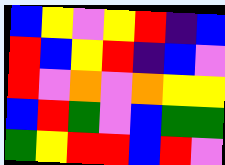[["blue", "yellow", "violet", "yellow", "red", "indigo", "blue"], ["red", "blue", "yellow", "red", "indigo", "blue", "violet"], ["red", "violet", "orange", "violet", "orange", "yellow", "yellow"], ["blue", "red", "green", "violet", "blue", "green", "green"], ["green", "yellow", "red", "red", "blue", "red", "violet"]]